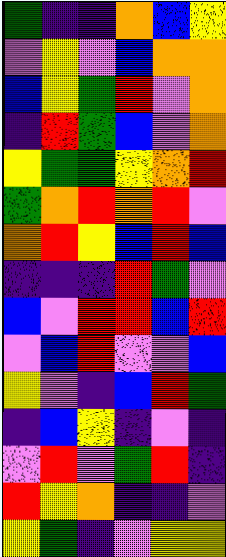[["green", "indigo", "indigo", "orange", "blue", "yellow"], ["violet", "yellow", "violet", "blue", "orange", "orange"], ["blue", "yellow", "green", "red", "violet", "orange"], ["indigo", "red", "green", "blue", "violet", "orange"], ["yellow", "green", "green", "yellow", "orange", "red"], ["green", "orange", "red", "orange", "red", "violet"], ["orange", "red", "yellow", "blue", "red", "blue"], ["indigo", "indigo", "indigo", "red", "green", "violet"], ["blue", "violet", "red", "red", "blue", "red"], ["violet", "blue", "red", "violet", "violet", "blue"], ["yellow", "violet", "indigo", "blue", "red", "green"], ["indigo", "blue", "yellow", "indigo", "violet", "indigo"], ["violet", "red", "violet", "green", "red", "indigo"], ["red", "yellow", "orange", "indigo", "indigo", "violet"], ["yellow", "green", "indigo", "violet", "yellow", "yellow"]]